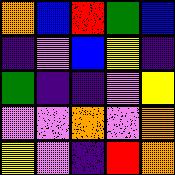[["orange", "blue", "red", "green", "blue"], ["indigo", "violet", "blue", "yellow", "indigo"], ["green", "indigo", "indigo", "violet", "yellow"], ["violet", "violet", "orange", "violet", "orange"], ["yellow", "violet", "indigo", "red", "orange"]]